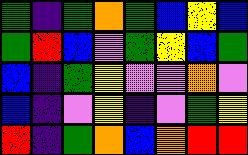[["green", "indigo", "green", "orange", "green", "blue", "yellow", "blue"], ["green", "red", "blue", "violet", "green", "yellow", "blue", "green"], ["blue", "indigo", "green", "yellow", "violet", "violet", "orange", "violet"], ["blue", "indigo", "violet", "yellow", "indigo", "violet", "green", "yellow"], ["red", "indigo", "green", "orange", "blue", "orange", "red", "red"]]